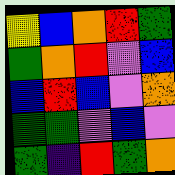[["yellow", "blue", "orange", "red", "green"], ["green", "orange", "red", "violet", "blue"], ["blue", "red", "blue", "violet", "orange"], ["green", "green", "violet", "blue", "violet"], ["green", "indigo", "red", "green", "orange"]]